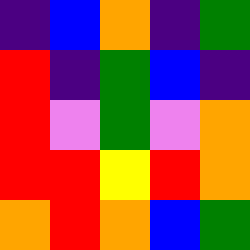[["indigo", "blue", "orange", "indigo", "green"], ["red", "indigo", "green", "blue", "indigo"], ["red", "violet", "green", "violet", "orange"], ["red", "red", "yellow", "red", "orange"], ["orange", "red", "orange", "blue", "green"]]